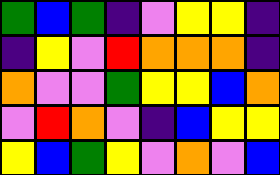[["green", "blue", "green", "indigo", "violet", "yellow", "yellow", "indigo"], ["indigo", "yellow", "violet", "red", "orange", "orange", "orange", "indigo"], ["orange", "violet", "violet", "green", "yellow", "yellow", "blue", "orange"], ["violet", "red", "orange", "violet", "indigo", "blue", "yellow", "yellow"], ["yellow", "blue", "green", "yellow", "violet", "orange", "violet", "blue"]]